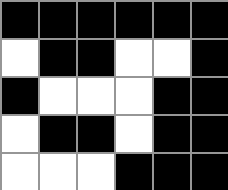[["black", "black", "black", "black", "black", "black"], ["white", "black", "black", "white", "white", "black"], ["black", "white", "white", "white", "black", "black"], ["white", "black", "black", "white", "black", "black"], ["white", "white", "white", "black", "black", "black"]]